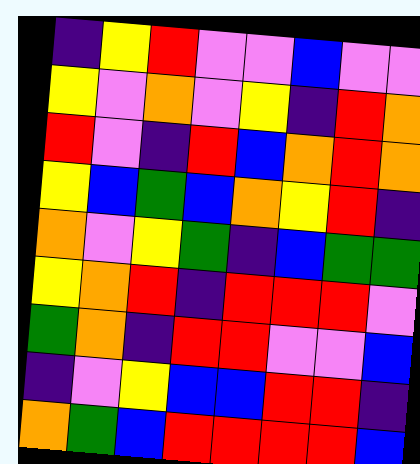[["indigo", "yellow", "red", "violet", "violet", "blue", "violet", "violet"], ["yellow", "violet", "orange", "violet", "yellow", "indigo", "red", "orange"], ["red", "violet", "indigo", "red", "blue", "orange", "red", "orange"], ["yellow", "blue", "green", "blue", "orange", "yellow", "red", "indigo"], ["orange", "violet", "yellow", "green", "indigo", "blue", "green", "green"], ["yellow", "orange", "red", "indigo", "red", "red", "red", "violet"], ["green", "orange", "indigo", "red", "red", "violet", "violet", "blue"], ["indigo", "violet", "yellow", "blue", "blue", "red", "red", "indigo"], ["orange", "green", "blue", "red", "red", "red", "red", "blue"]]